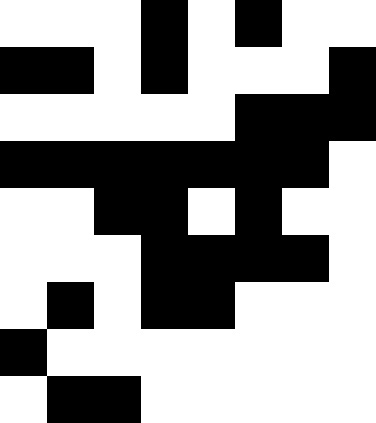[["white", "white", "white", "black", "white", "black", "white", "white"], ["black", "black", "white", "black", "white", "white", "white", "black"], ["white", "white", "white", "white", "white", "black", "black", "black"], ["black", "black", "black", "black", "black", "black", "black", "white"], ["white", "white", "black", "black", "white", "black", "white", "white"], ["white", "white", "white", "black", "black", "black", "black", "white"], ["white", "black", "white", "black", "black", "white", "white", "white"], ["black", "white", "white", "white", "white", "white", "white", "white"], ["white", "black", "black", "white", "white", "white", "white", "white"]]